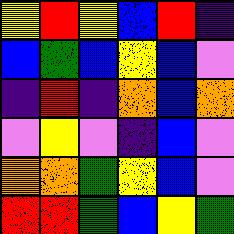[["yellow", "red", "yellow", "blue", "red", "indigo"], ["blue", "green", "blue", "yellow", "blue", "violet"], ["indigo", "red", "indigo", "orange", "blue", "orange"], ["violet", "yellow", "violet", "indigo", "blue", "violet"], ["orange", "orange", "green", "yellow", "blue", "violet"], ["red", "red", "green", "blue", "yellow", "green"]]